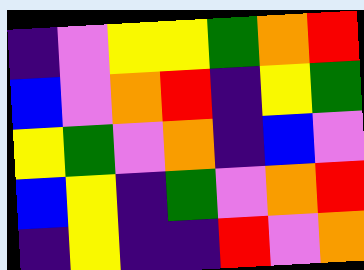[["indigo", "violet", "yellow", "yellow", "green", "orange", "red"], ["blue", "violet", "orange", "red", "indigo", "yellow", "green"], ["yellow", "green", "violet", "orange", "indigo", "blue", "violet"], ["blue", "yellow", "indigo", "green", "violet", "orange", "red"], ["indigo", "yellow", "indigo", "indigo", "red", "violet", "orange"]]